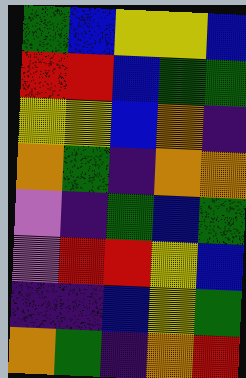[["green", "blue", "yellow", "yellow", "blue"], ["red", "red", "blue", "green", "green"], ["yellow", "yellow", "blue", "orange", "indigo"], ["orange", "green", "indigo", "orange", "orange"], ["violet", "indigo", "green", "blue", "green"], ["violet", "red", "red", "yellow", "blue"], ["indigo", "indigo", "blue", "yellow", "green"], ["orange", "green", "indigo", "orange", "red"]]